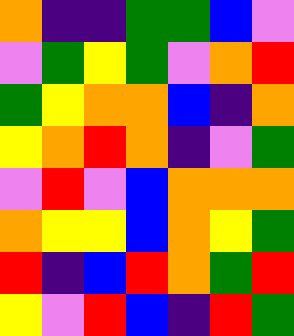[["orange", "indigo", "indigo", "green", "green", "blue", "violet"], ["violet", "green", "yellow", "green", "violet", "orange", "red"], ["green", "yellow", "orange", "orange", "blue", "indigo", "orange"], ["yellow", "orange", "red", "orange", "indigo", "violet", "green"], ["violet", "red", "violet", "blue", "orange", "orange", "orange"], ["orange", "yellow", "yellow", "blue", "orange", "yellow", "green"], ["red", "indigo", "blue", "red", "orange", "green", "red"], ["yellow", "violet", "red", "blue", "indigo", "red", "green"]]